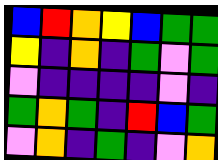[["blue", "red", "orange", "yellow", "blue", "green", "green"], ["yellow", "indigo", "orange", "indigo", "green", "violet", "green"], ["violet", "indigo", "indigo", "indigo", "indigo", "violet", "indigo"], ["green", "orange", "green", "indigo", "red", "blue", "green"], ["violet", "orange", "indigo", "green", "indigo", "violet", "orange"]]